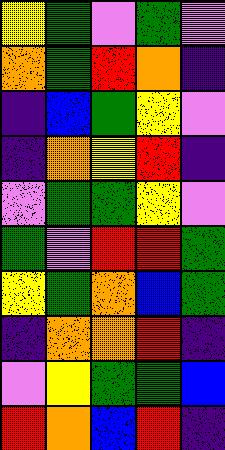[["yellow", "green", "violet", "green", "violet"], ["orange", "green", "red", "orange", "indigo"], ["indigo", "blue", "green", "yellow", "violet"], ["indigo", "orange", "yellow", "red", "indigo"], ["violet", "green", "green", "yellow", "violet"], ["green", "violet", "red", "red", "green"], ["yellow", "green", "orange", "blue", "green"], ["indigo", "orange", "orange", "red", "indigo"], ["violet", "yellow", "green", "green", "blue"], ["red", "orange", "blue", "red", "indigo"]]